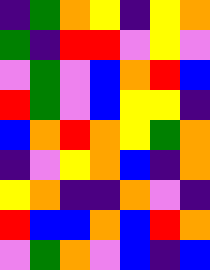[["indigo", "green", "orange", "yellow", "indigo", "yellow", "orange"], ["green", "indigo", "red", "red", "violet", "yellow", "violet"], ["violet", "green", "violet", "blue", "orange", "red", "blue"], ["red", "green", "violet", "blue", "yellow", "yellow", "indigo"], ["blue", "orange", "red", "orange", "yellow", "green", "orange"], ["indigo", "violet", "yellow", "orange", "blue", "indigo", "orange"], ["yellow", "orange", "indigo", "indigo", "orange", "violet", "indigo"], ["red", "blue", "blue", "orange", "blue", "red", "orange"], ["violet", "green", "orange", "violet", "blue", "indigo", "blue"]]